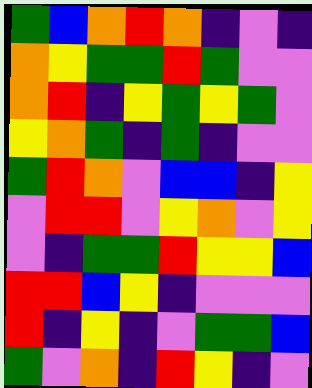[["green", "blue", "orange", "red", "orange", "indigo", "violet", "indigo"], ["orange", "yellow", "green", "green", "red", "green", "violet", "violet"], ["orange", "red", "indigo", "yellow", "green", "yellow", "green", "violet"], ["yellow", "orange", "green", "indigo", "green", "indigo", "violet", "violet"], ["green", "red", "orange", "violet", "blue", "blue", "indigo", "yellow"], ["violet", "red", "red", "violet", "yellow", "orange", "violet", "yellow"], ["violet", "indigo", "green", "green", "red", "yellow", "yellow", "blue"], ["red", "red", "blue", "yellow", "indigo", "violet", "violet", "violet"], ["red", "indigo", "yellow", "indigo", "violet", "green", "green", "blue"], ["green", "violet", "orange", "indigo", "red", "yellow", "indigo", "violet"]]